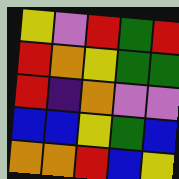[["yellow", "violet", "red", "green", "red"], ["red", "orange", "yellow", "green", "green"], ["red", "indigo", "orange", "violet", "violet"], ["blue", "blue", "yellow", "green", "blue"], ["orange", "orange", "red", "blue", "yellow"]]